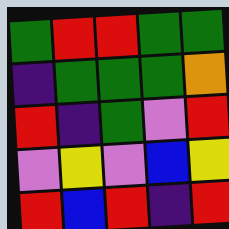[["green", "red", "red", "green", "green"], ["indigo", "green", "green", "green", "orange"], ["red", "indigo", "green", "violet", "red"], ["violet", "yellow", "violet", "blue", "yellow"], ["red", "blue", "red", "indigo", "red"]]